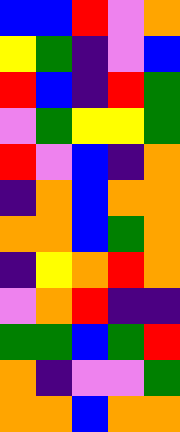[["blue", "blue", "red", "violet", "orange"], ["yellow", "green", "indigo", "violet", "blue"], ["red", "blue", "indigo", "red", "green"], ["violet", "green", "yellow", "yellow", "green"], ["red", "violet", "blue", "indigo", "orange"], ["indigo", "orange", "blue", "orange", "orange"], ["orange", "orange", "blue", "green", "orange"], ["indigo", "yellow", "orange", "red", "orange"], ["violet", "orange", "red", "indigo", "indigo"], ["green", "green", "blue", "green", "red"], ["orange", "indigo", "violet", "violet", "green"], ["orange", "orange", "blue", "orange", "orange"]]